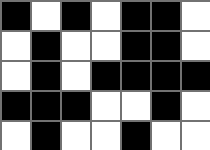[["black", "white", "black", "white", "black", "black", "white"], ["white", "black", "white", "white", "black", "black", "white"], ["white", "black", "white", "black", "black", "black", "black"], ["black", "black", "black", "white", "white", "black", "white"], ["white", "black", "white", "white", "black", "white", "white"]]